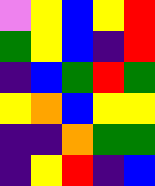[["violet", "yellow", "blue", "yellow", "red"], ["green", "yellow", "blue", "indigo", "red"], ["indigo", "blue", "green", "red", "green"], ["yellow", "orange", "blue", "yellow", "yellow"], ["indigo", "indigo", "orange", "green", "green"], ["indigo", "yellow", "red", "indigo", "blue"]]